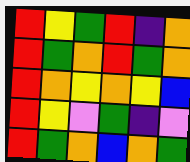[["red", "yellow", "green", "red", "indigo", "orange"], ["red", "green", "orange", "red", "green", "orange"], ["red", "orange", "yellow", "orange", "yellow", "blue"], ["red", "yellow", "violet", "green", "indigo", "violet"], ["red", "green", "orange", "blue", "orange", "green"]]